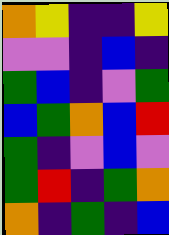[["orange", "yellow", "indigo", "indigo", "yellow"], ["violet", "violet", "indigo", "blue", "indigo"], ["green", "blue", "indigo", "violet", "green"], ["blue", "green", "orange", "blue", "red"], ["green", "indigo", "violet", "blue", "violet"], ["green", "red", "indigo", "green", "orange"], ["orange", "indigo", "green", "indigo", "blue"]]